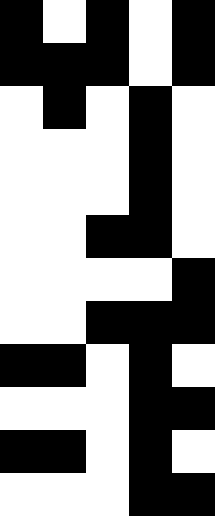[["black", "white", "black", "white", "black"], ["black", "black", "black", "white", "black"], ["white", "black", "white", "black", "white"], ["white", "white", "white", "black", "white"], ["white", "white", "white", "black", "white"], ["white", "white", "black", "black", "white"], ["white", "white", "white", "white", "black"], ["white", "white", "black", "black", "black"], ["black", "black", "white", "black", "white"], ["white", "white", "white", "black", "black"], ["black", "black", "white", "black", "white"], ["white", "white", "white", "black", "black"]]